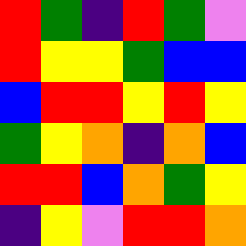[["red", "green", "indigo", "red", "green", "violet"], ["red", "yellow", "yellow", "green", "blue", "blue"], ["blue", "red", "red", "yellow", "red", "yellow"], ["green", "yellow", "orange", "indigo", "orange", "blue"], ["red", "red", "blue", "orange", "green", "yellow"], ["indigo", "yellow", "violet", "red", "red", "orange"]]